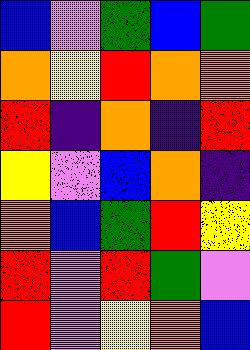[["blue", "violet", "green", "blue", "green"], ["orange", "yellow", "red", "orange", "orange"], ["red", "indigo", "orange", "indigo", "red"], ["yellow", "violet", "blue", "orange", "indigo"], ["orange", "blue", "green", "red", "yellow"], ["red", "violet", "red", "green", "violet"], ["red", "violet", "yellow", "orange", "blue"]]